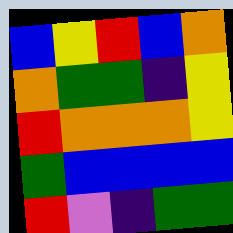[["blue", "yellow", "red", "blue", "orange"], ["orange", "green", "green", "indigo", "yellow"], ["red", "orange", "orange", "orange", "yellow"], ["green", "blue", "blue", "blue", "blue"], ["red", "violet", "indigo", "green", "green"]]